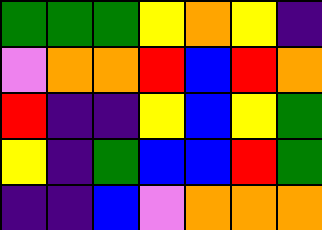[["green", "green", "green", "yellow", "orange", "yellow", "indigo"], ["violet", "orange", "orange", "red", "blue", "red", "orange"], ["red", "indigo", "indigo", "yellow", "blue", "yellow", "green"], ["yellow", "indigo", "green", "blue", "blue", "red", "green"], ["indigo", "indigo", "blue", "violet", "orange", "orange", "orange"]]